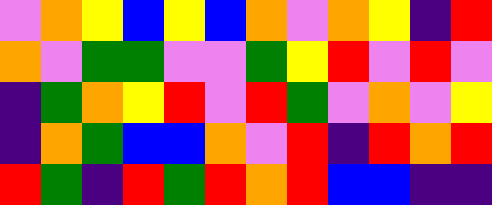[["violet", "orange", "yellow", "blue", "yellow", "blue", "orange", "violet", "orange", "yellow", "indigo", "red"], ["orange", "violet", "green", "green", "violet", "violet", "green", "yellow", "red", "violet", "red", "violet"], ["indigo", "green", "orange", "yellow", "red", "violet", "red", "green", "violet", "orange", "violet", "yellow"], ["indigo", "orange", "green", "blue", "blue", "orange", "violet", "red", "indigo", "red", "orange", "red"], ["red", "green", "indigo", "red", "green", "red", "orange", "red", "blue", "blue", "indigo", "indigo"]]